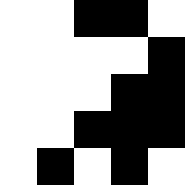[["white", "white", "black", "black", "white"], ["white", "white", "white", "white", "black"], ["white", "white", "white", "black", "black"], ["white", "white", "black", "black", "black"], ["white", "black", "white", "black", "white"]]